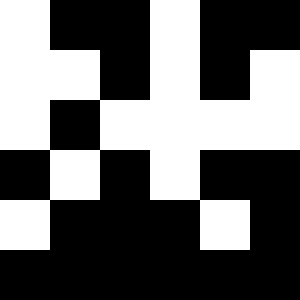[["white", "black", "black", "white", "black", "black"], ["white", "white", "black", "white", "black", "white"], ["white", "black", "white", "white", "white", "white"], ["black", "white", "black", "white", "black", "black"], ["white", "black", "black", "black", "white", "black"], ["black", "black", "black", "black", "black", "black"]]